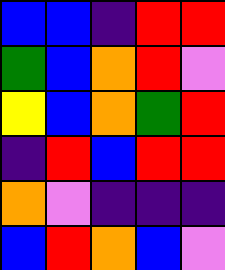[["blue", "blue", "indigo", "red", "red"], ["green", "blue", "orange", "red", "violet"], ["yellow", "blue", "orange", "green", "red"], ["indigo", "red", "blue", "red", "red"], ["orange", "violet", "indigo", "indigo", "indigo"], ["blue", "red", "orange", "blue", "violet"]]